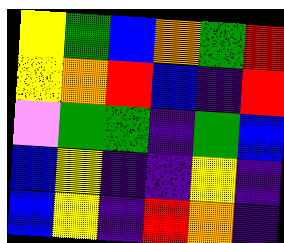[["yellow", "green", "blue", "orange", "green", "red"], ["yellow", "orange", "red", "blue", "indigo", "red"], ["violet", "green", "green", "indigo", "green", "blue"], ["blue", "yellow", "indigo", "indigo", "yellow", "indigo"], ["blue", "yellow", "indigo", "red", "orange", "indigo"]]